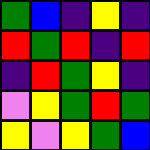[["green", "blue", "indigo", "yellow", "indigo"], ["red", "green", "red", "indigo", "red"], ["indigo", "red", "green", "yellow", "indigo"], ["violet", "yellow", "green", "red", "green"], ["yellow", "violet", "yellow", "green", "blue"]]